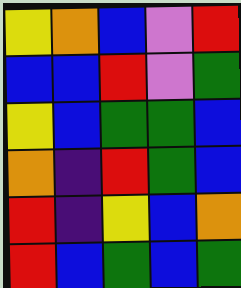[["yellow", "orange", "blue", "violet", "red"], ["blue", "blue", "red", "violet", "green"], ["yellow", "blue", "green", "green", "blue"], ["orange", "indigo", "red", "green", "blue"], ["red", "indigo", "yellow", "blue", "orange"], ["red", "blue", "green", "blue", "green"]]